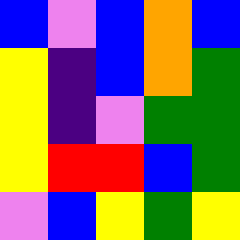[["blue", "violet", "blue", "orange", "blue"], ["yellow", "indigo", "blue", "orange", "green"], ["yellow", "indigo", "violet", "green", "green"], ["yellow", "red", "red", "blue", "green"], ["violet", "blue", "yellow", "green", "yellow"]]